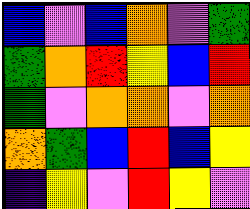[["blue", "violet", "blue", "orange", "violet", "green"], ["green", "orange", "red", "yellow", "blue", "red"], ["green", "violet", "orange", "orange", "violet", "orange"], ["orange", "green", "blue", "red", "blue", "yellow"], ["indigo", "yellow", "violet", "red", "yellow", "violet"]]